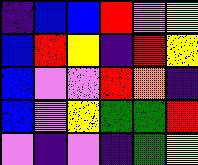[["indigo", "blue", "blue", "red", "violet", "yellow"], ["blue", "red", "yellow", "indigo", "red", "yellow"], ["blue", "violet", "violet", "red", "orange", "indigo"], ["blue", "violet", "yellow", "green", "green", "red"], ["violet", "indigo", "violet", "indigo", "green", "yellow"]]